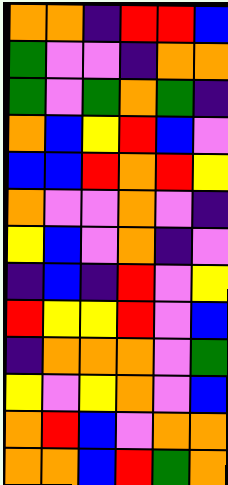[["orange", "orange", "indigo", "red", "red", "blue"], ["green", "violet", "violet", "indigo", "orange", "orange"], ["green", "violet", "green", "orange", "green", "indigo"], ["orange", "blue", "yellow", "red", "blue", "violet"], ["blue", "blue", "red", "orange", "red", "yellow"], ["orange", "violet", "violet", "orange", "violet", "indigo"], ["yellow", "blue", "violet", "orange", "indigo", "violet"], ["indigo", "blue", "indigo", "red", "violet", "yellow"], ["red", "yellow", "yellow", "red", "violet", "blue"], ["indigo", "orange", "orange", "orange", "violet", "green"], ["yellow", "violet", "yellow", "orange", "violet", "blue"], ["orange", "red", "blue", "violet", "orange", "orange"], ["orange", "orange", "blue", "red", "green", "orange"]]